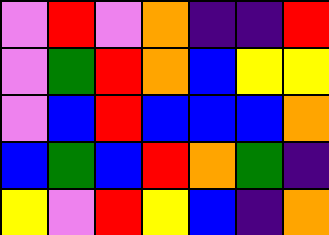[["violet", "red", "violet", "orange", "indigo", "indigo", "red"], ["violet", "green", "red", "orange", "blue", "yellow", "yellow"], ["violet", "blue", "red", "blue", "blue", "blue", "orange"], ["blue", "green", "blue", "red", "orange", "green", "indigo"], ["yellow", "violet", "red", "yellow", "blue", "indigo", "orange"]]